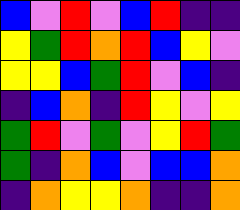[["blue", "violet", "red", "violet", "blue", "red", "indigo", "indigo"], ["yellow", "green", "red", "orange", "red", "blue", "yellow", "violet"], ["yellow", "yellow", "blue", "green", "red", "violet", "blue", "indigo"], ["indigo", "blue", "orange", "indigo", "red", "yellow", "violet", "yellow"], ["green", "red", "violet", "green", "violet", "yellow", "red", "green"], ["green", "indigo", "orange", "blue", "violet", "blue", "blue", "orange"], ["indigo", "orange", "yellow", "yellow", "orange", "indigo", "indigo", "orange"]]